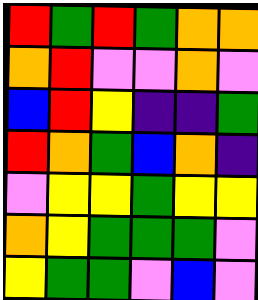[["red", "green", "red", "green", "orange", "orange"], ["orange", "red", "violet", "violet", "orange", "violet"], ["blue", "red", "yellow", "indigo", "indigo", "green"], ["red", "orange", "green", "blue", "orange", "indigo"], ["violet", "yellow", "yellow", "green", "yellow", "yellow"], ["orange", "yellow", "green", "green", "green", "violet"], ["yellow", "green", "green", "violet", "blue", "violet"]]